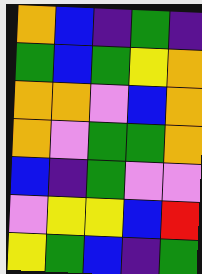[["orange", "blue", "indigo", "green", "indigo"], ["green", "blue", "green", "yellow", "orange"], ["orange", "orange", "violet", "blue", "orange"], ["orange", "violet", "green", "green", "orange"], ["blue", "indigo", "green", "violet", "violet"], ["violet", "yellow", "yellow", "blue", "red"], ["yellow", "green", "blue", "indigo", "green"]]